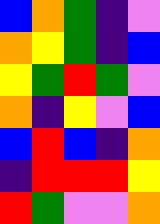[["blue", "orange", "green", "indigo", "violet"], ["orange", "yellow", "green", "indigo", "blue"], ["yellow", "green", "red", "green", "violet"], ["orange", "indigo", "yellow", "violet", "blue"], ["blue", "red", "blue", "indigo", "orange"], ["indigo", "red", "red", "red", "yellow"], ["red", "green", "violet", "violet", "orange"]]